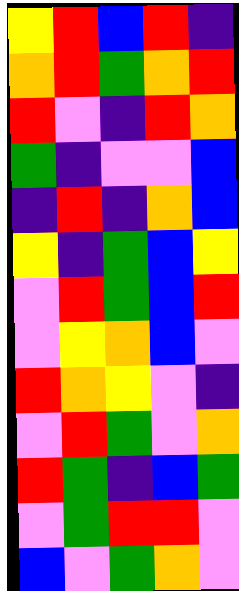[["yellow", "red", "blue", "red", "indigo"], ["orange", "red", "green", "orange", "red"], ["red", "violet", "indigo", "red", "orange"], ["green", "indigo", "violet", "violet", "blue"], ["indigo", "red", "indigo", "orange", "blue"], ["yellow", "indigo", "green", "blue", "yellow"], ["violet", "red", "green", "blue", "red"], ["violet", "yellow", "orange", "blue", "violet"], ["red", "orange", "yellow", "violet", "indigo"], ["violet", "red", "green", "violet", "orange"], ["red", "green", "indigo", "blue", "green"], ["violet", "green", "red", "red", "violet"], ["blue", "violet", "green", "orange", "violet"]]